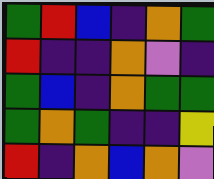[["green", "red", "blue", "indigo", "orange", "green"], ["red", "indigo", "indigo", "orange", "violet", "indigo"], ["green", "blue", "indigo", "orange", "green", "green"], ["green", "orange", "green", "indigo", "indigo", "yellow"], ["red", "indigo", "orange", "blue", "orange", "violet"]]